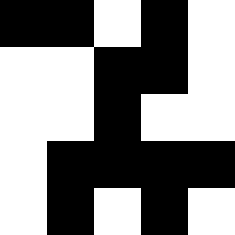[["black", "black", "white", "black", "white"], ["white", "white", "black", "black", "white"], ["white", "white", "black", "white", "white"], ["white", "black", "black", "black", "black"], ["white", "black", "white", "black", "white"]]